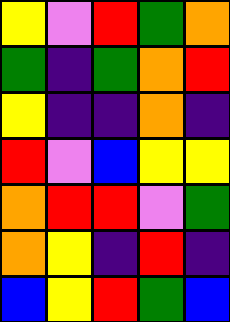[["yellow", "violet", "red", "green", "orange"], ["green", "indigo", "green", "orange", "red"], ["yellow", "indigo", "indigo", "orange", "indigo"], ["red", "violet", "blue", "yellow", "yellow"], ["orange", "red", "red", "violet", "green"], ["orange", "yellow", "indigo", "red", "indigo"], ["blue", "yellow", "red", "green", "blue"]]